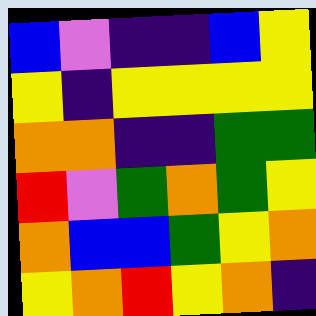[["blue", "violet", "indigo", "indigo", "blue", "yellow"], ["yellow", "indigo", "yellow", "yellow", "yellow", "yellow"], ["orange", "orange", "indigo", "indigo", "green", "green"], ["red", "violet", "green", "orange", "green", "yellow"], ["orange", "blue", "blue", "green", "yellow", "orange"], ["yellow", "orange", "red", "yellow", "orange", "indigo"]]